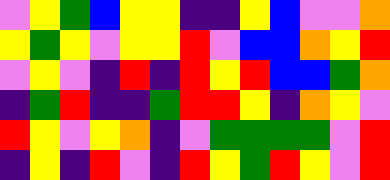[["violet", "yellow", "green", "blue", "yellow", "yellow", "indigo", "indigo", "yellow", "blue", "violet", "violet", "orange"], ["yellow", "green", "yellow", "violet", "yellow", "yellow", "red", "violet", "blue", "blue", "orange", "yellow", "red"], ["violet", "yellow", "violet", "indigo", "red", "indigo", "red", "yellow", "red", "blue", "blue", "green", "orange"], ["indigo", "green", "red", "indigo", "indigo", "green", "red", "red", "yellow", "indigo", "orange", "yellow", "violet"], ["red", "yellow", "violet", "yellow", "orange", "indigo", "violet", "green", "green", "green", "green", "violet", "red"], ["indigo", "yellow", "indigo", "red", "violet", "indigo", "red", "yellow", "green", "red", "yellow", "violet", "red"]]